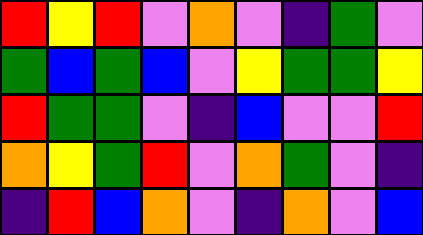[["red", "yellow", "red", "violet", "orange", "violet", "indigo", "green", "violet"], ["green", "blue", "green", "blue", "violet", "yellow", "green", "green", "yellow"], ["red", "green", "green", "violet", "indigo", "blue", "violet", "violet", "red"], ["orange", "yellow", "green", "red", "violet", "orange", "green", "violet", "indigo"], ["indigo", "red", "blue", "orange", "violet", "indigo", "orange", "violet", "blue"]]